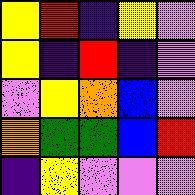[["yellow", "red", "indigo", "yellow", "violet"], ["yellow", "indigo", "red", "indigo", "violet"], ["violet", "yellow", "orange", "blue", "violet"], ["orange", "green", "green", "blue", "red"], ["indigo", "yellow", "violet", "violet", "violet"]]